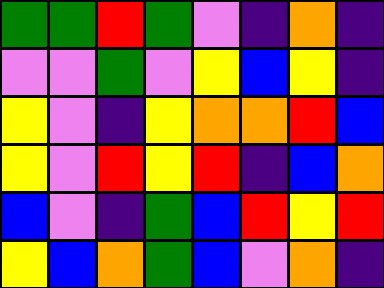[["green", "green", "red", "green", "violet", "indigo", "orange", "indigo"], ["violet", "violet", "green", "violet", "yellow", "blue", "yellow", "indigo"], ["yellow", "violet", "indigo", "yellow", "orange", "orange", "red", "blue"], ["yellow", "violet", "red", "yellow", "red", "indigo", "blue", "orange"], ["blue", "violet", "indigo", "green", "blue", "red", "yellow", "red"], ["yellow", "blue", "orange", "green", "blue", "violet", "orange", "indigo"]]